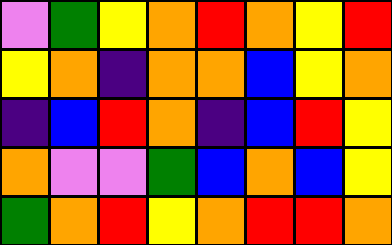[["violet", "green", "yellow", "orange", "red", "orange", "yellow", "red"], ["yellow", "orange", "indigo", "orange", "orange", "blue", "yellow", "orange"], ["indigo", "blue", "red", "orange", "indigo", "blue", "red", "yellow"], ["orange", "violet", "violet", "green", "blue", "orange", "blue", "yellow"], ["green", "orange", "red", "yellow", "orange", "red", "red", "orange"]]